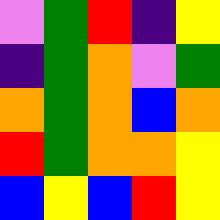[["violet", "green", "red", "indigo", "yellow"], ["indigo", "green", "orange", "violet", "green"], ["orange", "green", "orange", "blue", "orange"], ["red", "green", "orange", "orange", "yellow"], ["blue", "yellow", "blue", "red", "yellow"]]